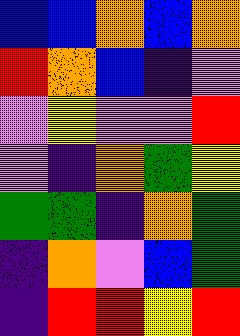[["blue", "blue", "orange", "blue", "orange"], ["red", "orange", "blue", "indigo", "violet"], ["violet", "yellow", "violet", "violet", "red"], ["violet", "indigo", "orange", "green", "yellow"], ["green", "green", "indigo", "orange", "green"], ["indigo", "orange", "violet", "blue", "green"], ["indigo", "red", "red", "yellow", "red"]]